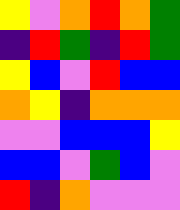[["yellow", "violet", "orange", "red", "orange", "green"], ["indigo", "red", "green", "indigo", "red", "green"], ["yellow", "blue", "violet", "red", "blue", "blue"], ["orange", "yellow", "indigo", "orange", "orange", "orange"], ["violet", "violet", "blue", "blue", "blue", "yellow"], ["blue", "blue", "violet", "green", "blue", "violet"], ["red", "indigo", "orange", "violet", "violet", "violet"]]